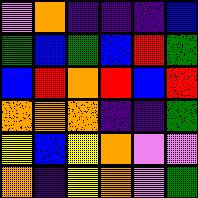[["violet", "orange", "indigo", "indigo", "indigo", "blue"], ["green", "blue", "green", "blue", "red", "green"], ["blue", "red", "orange", "red", "blue", "red"], ["orange", "orange", "orange", "indigo", "indigo", "green"], ["yellow", "blue", "yellow", "orange", "violet", "violet"], ["orange", "indigo", "yellow", "orange", "violet", "green"]]